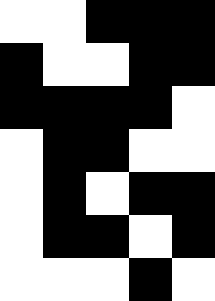[["white", "white", "black", "black", "black"], ["black", "white", "white", "black", "black"], ["black", "black", "black", "black", "white"], ["white", "black", "black", "white", "white"], ["white", "black", "white", "black", "black"], ["white", "black", "black", "white", "black"], ["white", "white", "white", "black", "white"]]